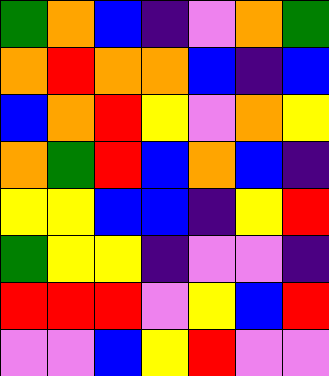[["green", "orange", "blue", "indigo", "violet", "orange", "green"], ["orange", "red", "orange", "orange", "blue", "indigo", "blue"], ["blue", "orange", "red", "yellow", "violet", "orange", "yellow"], ["orange", "green", "red", "blue", "orange", "blue", "indigo"], ["yellow", "yellow", "blue", "blue", "indigo", "yellow", "red"], ["green", "yellow", "yellow", "indigo", "violet", "violet", "indigo"], ["red", "red", "red", "violet", "yellow", "blue", "red"], ["violet", "violet", "blue", "yellow", "red", "violet", "violet"]]